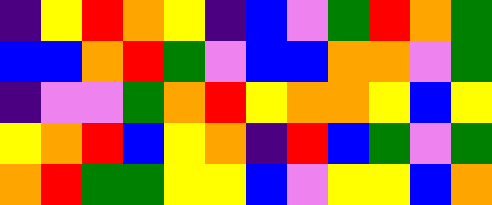[["indigo", "yellow", "red", "orange", "yellow", "indigo", "blue", "violet", "green", "red", "orange", "green"], ["blue", "blue", "orange", "red", "green", "violet", "blue", "blue", "orange", "orange", "violet", "green"], ["indigo", "violet", "violet", "green", "orange", "red", "yellow", "orange", "orange", "yellow", "blue", "yellow"], ["yellow", "orange", "red", "blue", "yellow", "orange", "indigo", "red", "blue", "green", "violet", "green"], ["orange", "red", "green", "green", "yellow", "yellow", "blue", "violet", "yellow", "yellow", "blue", "orange"]]